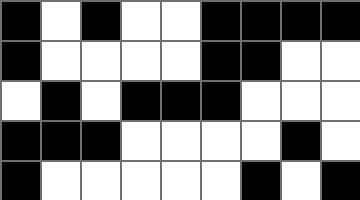[["black", "white", "black", "white", "white", "black", "black", "black", "black"], ["black", "white", "white", "white", "white", "black", "black", "white", "white"], ["white", "black", "white", "black", "black", "black", "white", "white", "white"], ["black", "black", "black", "white", "white", "white", "white", "black", "white"], ["black", "white", "white", "white", "white", "white", "black", "white", "black"]]